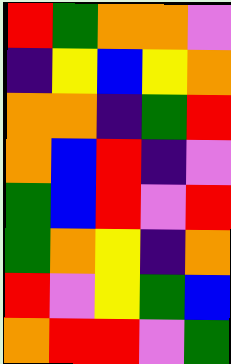[["red", "green", "orange", "orange", "violet"], ["indigo", "yellow", "blue", "yellow", "orange"], ["orange", "orange", "indigo", "green", "red"], ["orange", "blue", "red", "indigo", "violet"], ["green", "blue", "red", "violet", "red"], ["green", "orange", "yellow", "indigo", "orange"], ["red", "violet", "yellow", "green", "blue"], ["orange", "red", "red", "violet", "green"]]